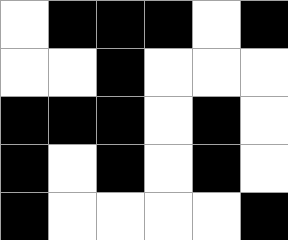[["white", "black", "black", "black", "white", "black"], ["white", "white", "black", "white", "white", "white"], ["black", "black", "black", "white", "black", "white"], ["black", "white", "black", "white", "black", "white"], ["black", "white", "white", "white", "white", "black"]]